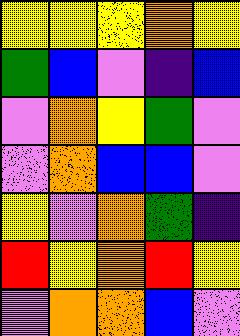[["yellow", "yellow", "yellow", "orange", "yellow"], ["green", "blue", "violet", "indigo", "blue"], ["violet", "orange", "yellow", "green", "violet"], ["violet", "orange", "blue", "blue", "violet"], ["yellow", "violet", "orange", "green", "indigo"], ["red", "yellow", "orange", "red", "yellow"], ["violet", "orange", "orange", "blue", "violet"]]